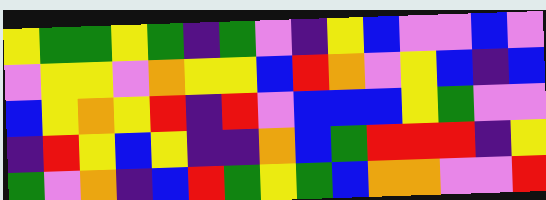[["yellow", "green", "green", "yellow", "green", "indigo", "green", "violet", "indigo", "yellow", "blue", "violet", "violet", "blue", "violet"], ["violet", "yellow", "yellow", "violet", "orange", "yellow", "yellow", "blue", "red", "orange", "violet", "yellow", "blue", "indigo", "blue"], ["blue", "yellow", "orange", "yellow", "red", "indigo", "red", "violet", "blue", "blue", "blue", "yellow", "green", "violet", "violet"], ["indigo", "red", "yellow", "blue", "yellow", "indigo", "indigo", "orange", "blue", "green", "red", "red", "red", "indigo", "yellow"], ["green", "violet", "orange", "indigo", "blue", "red", "green", "yellow", "green", "blue", "orange", "orange", "violet", "violet", "red"]]